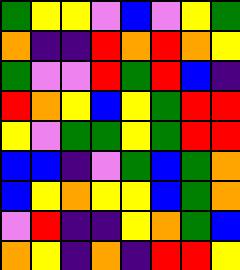[["green", "yellow", "yellow", "violet", "blue", "violet", "yellow", "green"], ["orange", "indigo", "indigo", "red", "orange", "red", "orange", "yellow"], ["green", "violet", "violet", "red", "green", "red", "blue", "indigo"], ["red", "orange", "yellow", "blue", "yellow", "green", "red", "red"], ["yellow", "violet", "green", "green", "yellow", "green", "red", "red"], ["blue", "blue", "indigo", "violet", "green", "blue", "green", "orange"], ["blue", "yellow", "orange", "yellow", "yellow", "blue", "green", "orange"], ["violet", "red", "indigo", "indigo", "yellow", "orange", "green", "blue"], ["orange", "yellow", "indigo", "orange", "indigo", "red", "red", "yellow"]]